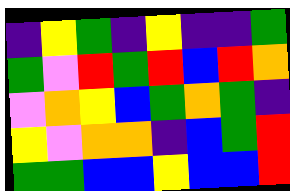[["indigo", "yellow", "green", "indigo", "yellow", "indigo", "indigo", "green"], ["green", "violet", "red", "green", "red", "blue", "red", "orange"], ["violet", "orange", "yellow", "blue", "green", "orange", "green", "indigo"], ["yellow", "violet", "orange", "orange", "indigo", "blue", "green", "red"], ["green", "green", "blue", "blue", "yellow", "blue", "blue", "red"]]